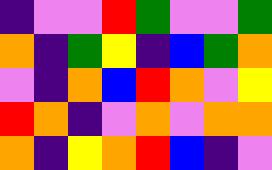[["indigo", "violet", "violet", "red", "green", "violet", "violet", "green"], ["orange", "indigo", "green", "yellow", "indigo", "blue", "green", "orange"], ["violet", "indigo", "orange", "blue", "red", "orange", "violet", "yellow"], ["red", "orange", "indigo", "violet", "orange", "violet", "orange", "orange"], ["orange", "indigo", "yellow", "orange", "red", "blue", "indigo", "violet"]]